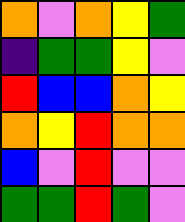[["orange", "violet", "orange", "yellow", "green"], ["indigo", "green", "green", "yellow", "violet"], ["red", "blue", "blue", "orange", "yellow"], ["orange", "yellow", "red", "orange", "orange"], ["blue", "violet", "red", "violet", "violet"], ["green", "green", "red", "green", "violet"]]